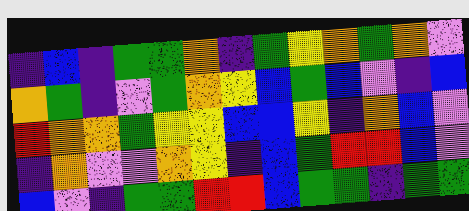[["indigo", "blue", "indigo", "green", "green", "orange", "indigo", "green", "yellow", "orange", "green", "orange", "violet"], ["orange", "green", "indigo", "violet", "green", "orange", "yellow", "blue", "green", "blue", "violet", "indigo", "blue"], ["red", "orange", "orange", "green", "yellow", "yellow", "blue", "blue", "yellow", "indigo", "orange", "blue", "violet"], ["indigo", "orange", "violet", "violet", "orange", "yellow", "indigo", "blue", "green", "red", "red", "blue", "violet"], ["blue", "violet", "indigo", "green", "green", "red", "red", "blue", "green", "green", "indigo", "green", "green"]]